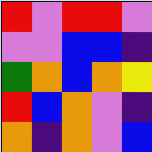[["red", "violet", "red", "red", "violet"], ["violet", "violet", "blue", "blue", "indigo"], ["green", "orange", "blue", "orange", "yellow"], ["red", "blue", "orange", "violet", "indigo"], ["orange", "indigo", "orange", "violet", "blue"]]